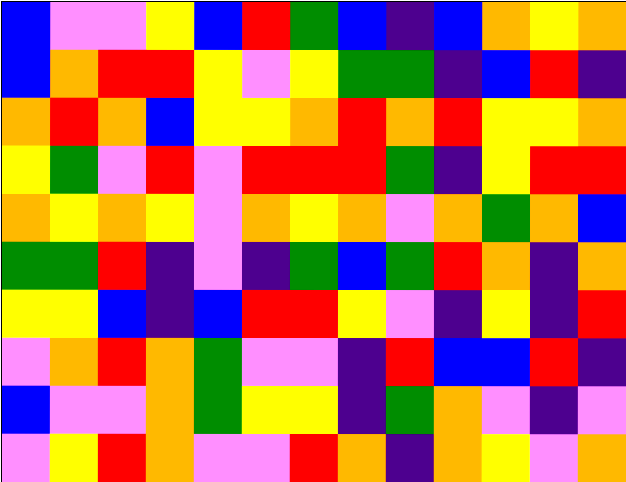[["blue", "violet", "violet", "yellow", "blue", "red", "green", "blue", "indigo", "blue", "orange", "yellow", "orange"], ["blue", "orange", "red", "red", "yellow", "violet", "yellow", "green", "green", "indigo", "blue", "red", "indigo"], ["orange", "red", "orange", "blue", "yellow", "yellow", "orange", "red", "orange", "red", "yellow", "yellow", "orange"], ["yellow", "green", "violet", "red", "violet", "red", "red", "red", "green", "indigo", "yellow", "red", "red"], ["orange", "yellow", "orange", "yellow", "violet", "orange", "yellow", "orange", "violet", "orange", "green", "orange", "blue"], ["green", "green", "red", "indigo", "violet", "indigo", "green", "blue", "green", "red", "orange", "indigo", "orange"], ["yellow", "yellow", "blue", "indigo", "blue", "red", "red", "yellow", "violet", "indigo", "yellow", "indigo", "red"], ["violet", "orange", "red", "orange", "green", "violet", "violet", "indigo", "red", "blue", "blue", "red", "indigo"], ["blue", "violet", "violet", "orange", "green", "yellow", "yellow", "indigo", "green", "orange", "violet", "indigo", "violet"], ["violet", "yellow", "red", "orange", "violet", "violet", "red", "orange", "indigo", "orange", "yellow", "violet", "orange"]]